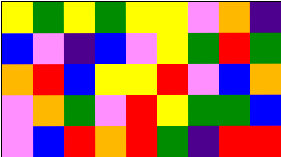[["yellow", "green", "yellow", "green", "yellow", "yellow", "violet", "orange", "indigo"], ["blue", "violet", "indigo", "blue", "violet", "yellow", "green", "red", "green"], ["orange", "red", "blue", "yellow", "yellow", "red", "violet", "blue", "orange"], ["violet", "orange", "green", "violet", "red", "yellow", "green", "green", "blue"], ["violet", "blue", "red", "orange", "red", "green", "indigo", "red", "red"]]